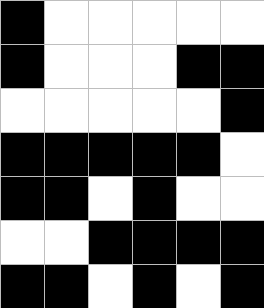[["black", "white", "white", "white", "white", "white"], ["black", "white", "white", "white", "black", "black"], ["white", "white", "white", "white", "white", "black"], ["black", "black", "black", "black", "black", "white"], ["black", "black", "white", "black", "white", "white"], ["white", "white", "black", "black", "black", "black"], ["black", "black", "white", "black", "white", "black"]]